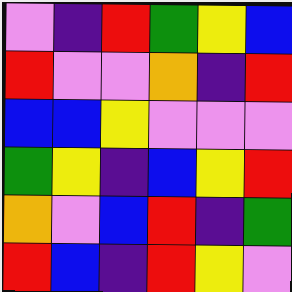[["violet", "indigo", "red", "green", "yellow", "blue"], ["red", "violet", "violet", "orange", "indigo", "red"], ["blue", "blue", "yellow", "violet", "violet", "violet"], ["green", "yellow", "indigo", "blue", "yellow", "red"], ["orange", "violet", "blue", "red", "indigo", "green"], ["red", "blue", "indigo", "red", "yellow", "violet"]]